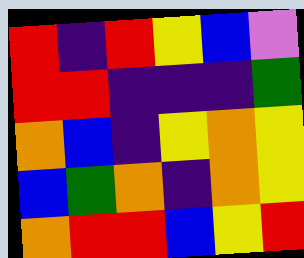[["red", "indigo", "red", "yellow", "blue", "violet"], ["red", "red", "indigo", "indigo", "indigo", "green"], ["orange", "blue", "indigo", "yellow", "orange", "yellow"], ["blue", "green", "orange", "indigo", "orange", "yellow"], ["orange", "red", "red", "blue", "yellow", "red"]]